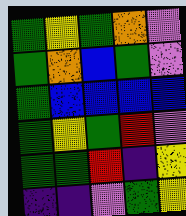[["green", "yellow", "green", "orange", "violet"], ["green", "orange", "blue", "green", "violet"], ["green", "blue", "blue", "blue", "blue"], ["green", "yellow", "green", "red", "violet"], ["green", "green", "red", "indigo", "yellow"], ["indigo", "indigo", "violet", "green", "yellow"]]